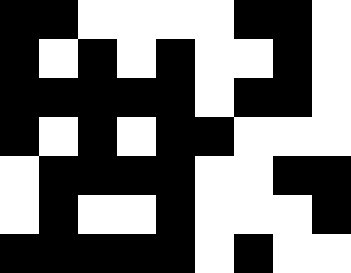[["black", "black", "white", "white", "white", "white", "black", "black", "white"], ["black", "white", "black", "white", "black", "white", "white", "black", "white"], ["black", "black", "black", "black", "black", "white", "black", "black", "white"], ["black", "white", "black", "white", "black", "black", "white", "white", "white"], ["white", "black", "black", "black", "black", "white", "white", "black", "black"], ["white", "black", "white", "white", "black", "white", "white", "white", "black"], ["black", "black", "black", "black", "black", "white", "black", "white", "white"]]